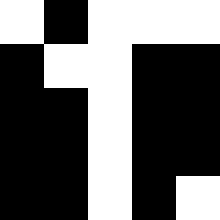[["white", "black", "white", "white", "white"], ["black", "white", "white", "black", "black"], ["black", "black", "white", "black", "black"], ["black", "black", "white", "black", "black"], ["black", "black", "white", "black", "white"]]